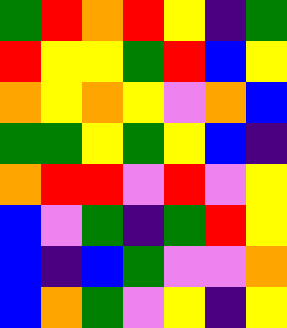[["green", "red", "orange", "red", "yellow", "indigo", "green"], ["red", "yellow", "yellow", "green", "red", "blue", "yellow"], ["orange", "yellow", "orange", "yellow", "violet", "orange", "blue"], ["green", "green", "yellow", "green", "yellow", "blue", "indigo"], ["orange", "red", "red", "violet", "red", "violet", "yellow"], ["blue", "violet", "green", "indigo", "green", "red", "yellow"], ["blue", "indigo", "blue", "green", "violet", "violet", "orange"], ["blue", "orange", "green", "violet", "yellow", "indigo", "yellow"]]